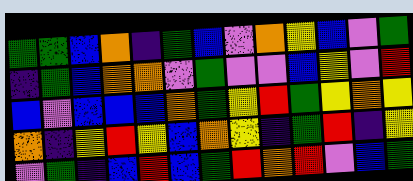[["green", "green", "blue", "orange", "indigo", "green", "blue", "violet", "orange", "yellow", "blue", "violet", "green"], ["indigo", "green", "blue", "orange", "orange", "violet", "green", "violet", "violet", "blue", "yellow", "violet", "red"], ["blue", "violet", "blue", "blue", "blue", "orange", "green", "yellow", "red", "green", "yellow", "orange", "yellow"], ["orange", "indigo", "yellow", "red", "yellow", "blue", "orange", "yellow", "indigo", "green", "red", "indigo", "yellow"], ["violet", "green", "indigo", "blue", "red", "blue", "green", "red", "orange", "red", "violet", "blue", "green"]]